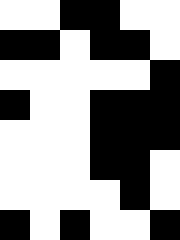[["white", "white", "black", "black", "white", "white"], ["black", "black", "white", "black", "black", "white"], ["white", "white", "white", "white", "white", "black"], ["black", "white", "white", "black", "black", "black"], ["white", "white", "white", "black", "black", "black"], ["white", "white", "white", "black", "black", "white"], ["white", "white", "white", "white", "black", "white"], ["black", "white", "black", "white", "white", "black"]]